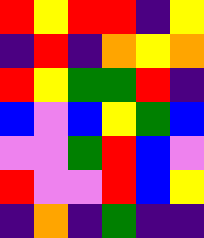[["red", "yellow", "red", "red", "indigo", "yellow"], ["indigo", "red", "indigo", "orange", "yellow", "orange"], ["red", "yellow", "green", "green", "red", "indigo"], ["blue", "violet", "blue", "yellow", "green", "blue"], ["violet", "violet", "green", "red", "blue", "violet"], ["red", "violet", "violet", "red", "blue", "yellow"], ["indigo", "orange", "indigo", "green", "indigo", "indigo"]]